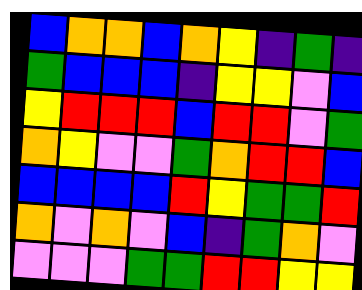[["blue", "orange", "orange", "blue", "orange", "yellow", "indigo", "green", "indigo"], ["green", "blue", "blue", "blue", "indigo", "yellow", "yellow", "violet", "blue"], ["yellow", "red", "red", "red", "blue", "red", "red", "violet", "green"], ["orange", "yellow", "violet", "violet", "green", "orange", "red", "red", "blue"], ["blue", "blue", "blue", "blue", "red", "yellow", "green", "green", "red"], ["orange", "violet", "orange", "violet", "blue", "indigo", "green", "orange", "violet"], ["violet", "violet", "violet", "green", "green", "red", "red", "yellow", "yellow"]]